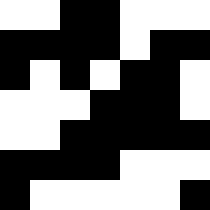[["white", "white", "black", "black", "white", "white", "white"], ["black", "black", "black", "black", "white", "black", "black"], ["black", "white", "black", "white", "black", "black", "white"], ["white", "white", "white", "black", "black", "black", "white"], ["white", "white", "black", "black", "black", "black", "black"], ["black", "black", "black", "black", "white", "white", "white"], ["black", "white", "white", "white", "white", "white", "black"]]